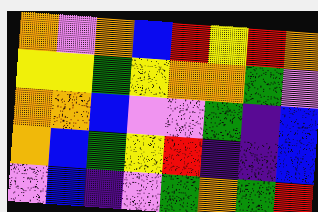[["orange", "violet", "orange", "blue", "red", "yellow", "red", "orange"], ["yellow", "yellow", "green", "yellow", "orange", "orange", "green", "violet"], ["orange", "orange", "blue", "violet", "violet", "green", "indigo", "blue"], ["orange", "blue", "green", "yellow", "red", "indigo", "indigo", "blue"], ["violet", "blue", "indigo", "violet", "green", "orange", "green", "red"]]